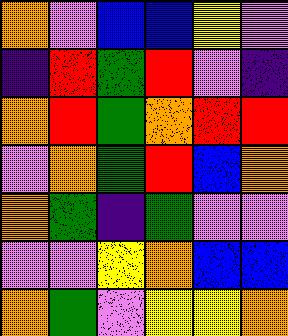[["orange", "violet", "blue", "blue", "yellow", "violet"], ["indigo", "red", "green", "red", "violet", "indigo"], ["orange", "red", "green", "orange", "red", "red"], ["violet", "orange", "green", "red", "blue", "orange"], ["orange", "green", "indigo", "green", "violet", "violet"], ["violet", "violet", "yellow", "orange", "blue", "blue"], ["orange", "green", "violet", "yellow", "yellow", "orange"]]